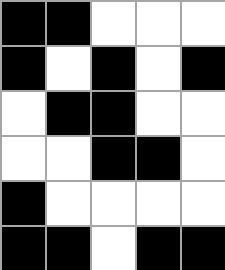[["black", "black", "white", "white", "white"], ["black", "white", "black", "white", "black"], ["white", "black", "black", "white", "white"], ["white", "white", "black", "black", "white"], ["black", "white", "white", "white", "white"], ["black", "black", "white", "black", "black"]]